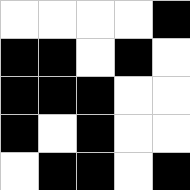[["white", "white", "white", "white", "black"], ["black", "black", "white", "black", "white"], ["black", "black", "black", "white", "white"], ["black", "white", "black", "white", "white"], ["white", "black", "black", "white", "black"]]